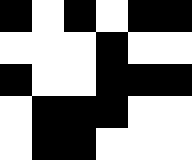[["black", "white", "black", "white", "black", "black"], ["white", "white", "white", "black", "white", "white"], ["black", "white", "white", "black", "black", "black"], ["white", "black", "black", "black", "white", "white"], ["white", "black", "black", "white", "white", "white"]]